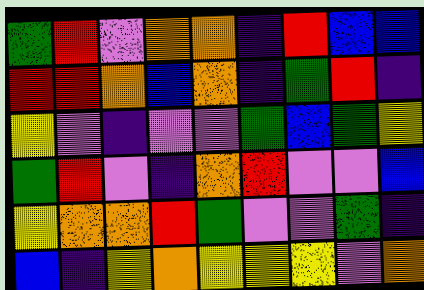[["green", "red", "violet", "orange", "orange", "indigo", "red", "blue", "blue"], ["red", "red", "orange", "blue", "orange", "indigo", "green", "red", "indigo"], ["yellow", "violet", "indigo", "violet", "violet", "green", "blue", "green", "yellow"], ["green", "red", "violet", "indigo", "orange", "red", "violet", "violet", "blue"], ["yellow", "orange", "orange", "red", "green", "violet", "violet", "green", "indigo"], ["blue", "indigo", "yellow", "orange", "yellow", "yellow", "yellow", "violet", "orange"]]